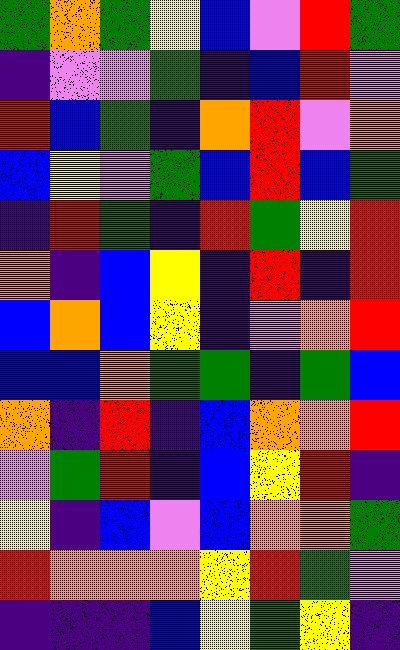[["green", "orange", "green", "yellow", "blue", "violet", "red", "green"], ["indigo", "violet", "violet", "green", "indigo", "blue", "red", "violet"], ["red", "blue", "green", "indigo", "orange", "red", "violet", "orange"], ["blue", "yellow", "violet", "green", "blue", "red", "blue", "green"], ["indigo", "red", "green", "indigo", "red", "green", "yellow", "red"], ["orange", "indigo", "blue", "yellow", "indigo", "red", "indigo", "red"], ["blue", "orange", "blue", "yellow", "indigo", "violet", "orange", "red"], ["blue", "blue", "orange", "green", "green", "indigo", "green", "blue"], ["orange", "indigo", "red", "indigo", "blue", "orange", "orange", "red"], ["violet", "green", "red", "indigo", "blue", "yellow", "red", "indigo"], ["yellow", "indigo", "blue", "violet", "blue", "orange", "orange", "green"], ["red", "orange", "orange", "orange", "yellow", "red", "green", "violet"], ["indigo", "indigo", "indigo", "blue", "yellow", "green", "yellow", "indigo"]]